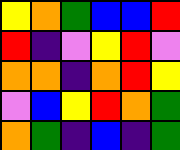[["yellow", "orange", "green", "blue", "blue", "red"], ["red", "indigo", "violet", "yellow", "red", "violet"], ["orange", "orange", "indigo", "orange", "red", "yellow"], ["violet", "blue", "yellow", "red", "orange", "green"], ["orange", "green", "indigo", "blue", "indigo", "green"]]